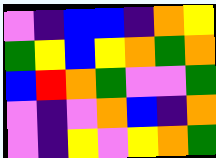[["violet", "indigo", "blue", "blue", "indigo", "orange", "yellow"], ["green", "yellow", "blue", "yellow", "orange", "green", "orange"], ["blue", "red", "orange", "green", "violet", "violet", "green"], ["violet", "indigo", "violet", "orange", "blue", "indigo", "orange"], ["violet", "indigo", "yellow", "violet", "yellow", "orange", "green"]]